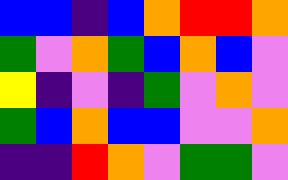[["blue", "blue", "indigo", "blue", "orange", "red", "red", "orange"], ["green", "violet", "orange", "green", "blue", "orange", "blue", "violet"], ["yellow", "indigo", "violet", "indigo", "green", "violet", "orange", "violet"], ["green", "blue", "orange", "blue", "blue", "violet", "violet", "orange"], ["indigo", "indigo", "red", "orange", "violet", "green", "green", "violet"]]